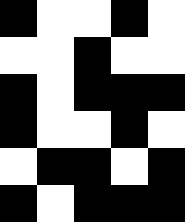[["black", "white", "white", "black", "white"], ["white", "white", "black", "white", "white"], ["black", "white", "black", "black", "black"], ["black", "white", "white", "black", "white"], ["white", "black", "black", "white", "black"], ["black", "white", "black", "black", "black"]]